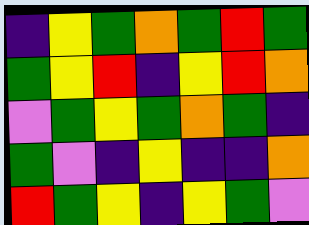[["indigo", "yellow", "green", "orange", "green", "red", "green"], ["green", "yellow", "red", "indigo", "yellow", "red", "orange"], ["violet", "green", "yellow", "green", "orange", "green", "indigo"], ["green", "violet", "indigo", "yellow", "indigo", "indigo", "orange"], ["red", "green", "yellow", "indigo", "yellow", "green", "violet"]]